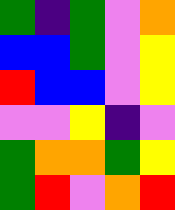[["green", "indigo", "green", "violet", "orange"], ["blue", "blue", "green", "violet", "yellow"], ["red", "blue", "blue", "violet", "yellow"], ["violet", "violet", "yellow", "indigo", "violet"], ["green", "orange", "orange", "green", "yellow"], ["green", "red", "violet", "orange", "red"]]